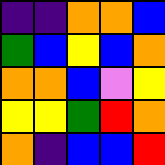[["indigo", "indigo", "orange", "orange", "blue"], ["green", "blue", "yellow", "blue", "orange"], ["orange", "orange", "blue", "violet", "yellow"], ["yellow", "yellow", "green", "red", "orange"], ["orange", "indigo", "blue", "blue", "red"]]